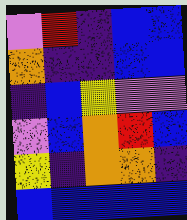[["violet", "red", "indigo", "blue", "blue"], ["orange", "indigo", "indigo", "blue", "blue"], ["indigo", "blue", "yellow", "violet", "violet"], ["violet", "blue", "orange", "red", "blue"], ["yellow", "indigo", "orange", "orange", "indigo"], ["blue", "blue", "blue", "blue", "blue"]]